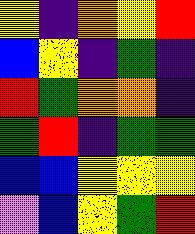[["yellow", "indigo", "orange", "yellow", "red"], ["blue", "yellow", "indigo", "green", "indigo"], ["red", "green", "orange", "orange", "indigo"], ["green", "red", "indigo", "green", "green"], ["blue", "blue", "yellow", "yellow", "yellow"], ["violet", "blue", "yellow", "green", "red"]]